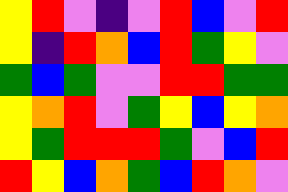[["yellow", "red", "violet", "indigo", "violet", "red", "blue", "violet", "red"], ["yellow", "indigo", "red", "orange", "blue", "red", "green", "yellow", "violet"], ["green", "blue", "green", "violet", "violet", "red", "red", "green", "green"], ["yellow", "orange", "red", "violet", "green", "yellow", "blue", "yellow", "orange"], ["yellow", "green", "red", "red", "red", "green", "violet", "blue", "red"], ["red", "yellow", "blue", "orange", "green", "blue", "red", "orange", "violet"]]